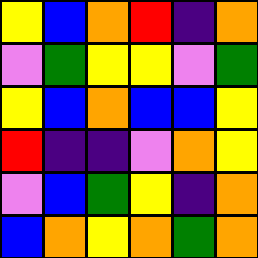[["yellow", "blue", "orange", "red", "indigo", "orange"], ["violet", "green", "yellow", "yellow", "violet", "green"], ["yellow", "blue", "orange", "blue", "blue", "yellow"], ["red", "indigo", "indigo", "violet", "orange", "yellow"], ["violet", "blue", "green", "yellow", "indigo", "orange"], ["blue", "orange", "yellow", "orange", "green", "orange"]]